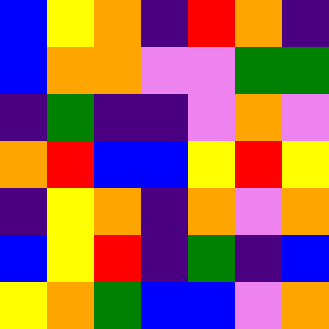[["blue", "yellow", "orange", "indigo", "red", "orange", "indigo"], ["blue", "orange", "orange", "violet", "violet", "green", "green"], ["indigo", "green", "indigo", "indigo", "violet", "orange", "violet"], ["orange", "red", "blue", "blue", "yellow", "red", "yellow"], ["indigo", "yellow", "orange", "indigo", "orange", "violet", "orange"], ["blue", "yellow", "red", "indigo", "green", "indigo", "blue"], ["yellow", "orange", "green", "blue", "blue", "violet", "orange"]]